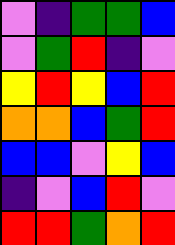[["violet", "indigo", "green", "green", "blue"], ["violet", "green", "red", "indigo", "violet"], ["yellow", "red", "yellow", "blue", "red"], ["orange", "orange", "blue", "green", "red"], ["blue", "blue", "violet", "yellow", "blue"], ["indigo", "violet", "blue", "red", "violet"], ["red", "red", "green", "orange", "red"]]